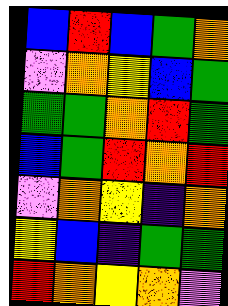[["blue", "red", "blue", "green", "orange"], ["violet", "orange", "yellow", "blue", "green"], ["green", "green", "orange", "red", "green"], ["blue", "green", "red", "orange", "red"], ["violet", "orange", "yellow", "indigo", "orange"], ["yellow", "blue", "indigo", "green", "green"], ["red", "orange", "yellow", "orange", "violet"]]